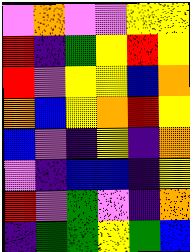[["violet", "orange", "violet", "violet", "yellow", "yellow"], ["red", "indigo", "green", "yellow", "red", "yellow"], ["red", "violet", "yellow", "yellow", "blue", "orange"], ["orange", "blue", "yellow", "orange", "red", "yellow"], ["blue", "violet", "indigo", "yellow", "indigo", "orange"], ["violet", "indigo", "blue", "blue", "indigo", "yellow"], ["red", "violet", "green", "violet", "indigo", "orange"], ["indigo", "green", "green", "yellow", "green", "blue"]]